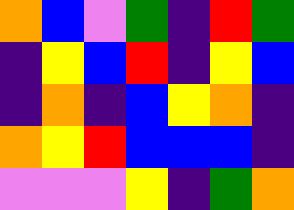[["orange", "blue", "violet", "green", "indigo", "red", "green"], ["indigo", "yellow", "blue", "red", "indigo", "yellow", "blue"], ["indigo", "orange", "indigo", "blue", "yellow", "orange", "indigo"], ["orange", "yellow", "red", "blue", "blue", "blue", "indigo"], ["violet", "violet", "violet", "yellow", "indigo", "green", "orange"]]